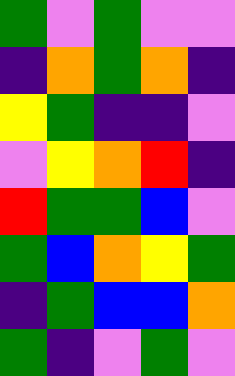[["green", "violet", "green", "violet", "violet"], ["indigo", "orange", "green", "orange", "indigo"], ["yellow", "green", "indigo", "indigo", "violet"], ["violet", "yellow", "orange", "red", "indigo"], ["red", "green", "green", "blue", "violet"], ["green", "blue", "orange", "yellow", "green"], ["indigo", "green", "blue", "blue", "orange"], ["green", "indigo", "violet", "green", "violet"]]